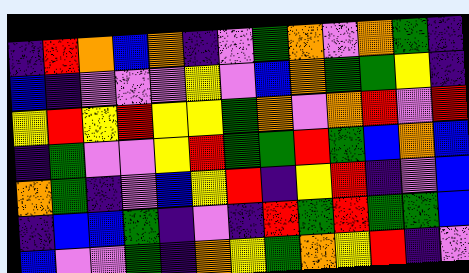[["indigo", "red", "orange", "blue", "orange", "indigo", "violet", "green", "orange", "violet", "orange", "green", "indigo"], ["blue", "indigo", "violet", "violet", "violet", "yellow", "violet", "blue", "orange", "green", "green", "yellow", "indigo"], ["yellow", "red", "yellow", "red", "yellow", "yellow", "green", "orange", "violet", "orange", "red", "violet", "red"], ["indigo", "green", "violet", "violet", "yellow", "red", "green", "green", "red", "green", "blue", "orange", "blue"], ["orange", "green", "indigo", "violet", "blue", "yellow", "red", "indigo", "yellow", "red", "indigo", "violet", "blue"], ["indigo", "blue", "blue", "green", "indigo", "violet", "indigo", "red", "green", "red", "green", "green", "blue"], ["blue", "violet", "violet", "green", "indigo", "orange", "yellow", "green", "orange", "yellow", "red", "indigo", "violet"]]